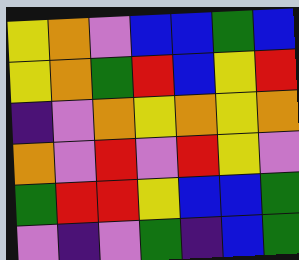[["yellow", "orange", "violet", "blue", "blue", "green", "blue"], ["yellow", "orange", "green", "red", "blue", "yellow", "red"], ["indigo", "violet", "orange", "yellow", "orange", "yellow", "orange"], ["orange", "violet", "red", "violet", "red", "yellow", "violet"], ["green", "red", "red", "yellow", "blue", "blue", "green"], ["violet", "indigo", "violet", "green", "indigo", "blue", "green"]]